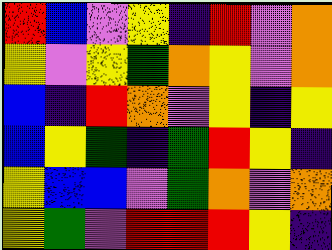[["red", "blue", "violet", "yellow", "indigo", "red", "violet", "orange"], ["yellow", "violet", "yellow", "green", "orange", "yellow", "violet", "orange"], ["blue", "indigo", "red", "orange", "violet", "yellow", "indigo", "yellow"], ["blue", "yellow", "green", "indigo", "green", "red", "yellow", "indigo"], ["yellow", "blue", "blue", "violet", "green", "orange", "violet", "orange"], ["yellow", "green", "violet", "red", "red", "red", "yellow", "indigo"]]